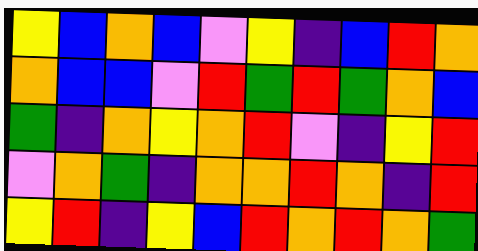[["yellow", "blue", "orange", "blue", "violet", "yellow", "indigo", "blue", "red", "orange"], ["orange", "blue", "blue", "violet", "red", "green", "red", "green", "orange", "blue"], ["green", "indigo", "orange", "yellow", "orange", "red", "violet", "indigo", "yellow", "red"], ["violet", "orange", "green", "indigo", "orange", "orange", "red", "orange", "indigo", "red"], ["yellow", "red", "indigo", "yellow", "blue", "red", "orange", "red", "orange", "green"]]